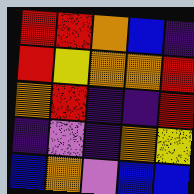[["red", "red", "orange", "blue", "indigo"], ["red", "yellow", "orange", "orange", "red"], ["orange", "red", "indigo", "indigo", "red"], ["indigo", "violet", "indigo", "orange", "yellow"], ["blue", "orange", "violet", "blue", "blue"]]